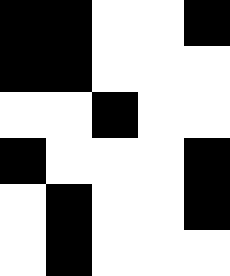[["black", "black", "white", "white", "black"], ["black", "black", "white", "white", "white"], ["white", "white", "black", "white", "white"], ["black", "white", "white", "white", "black"], ["white", "black", "white", "white", "black"], ["white", "black", "white", "white", "white"]]